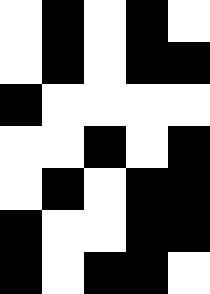[["white", "black", "white", "black", "white"], ["white", "black", "white", "black", "black"], ["black", "white", "white", "white", "white"], ["white", "white", "black", "white", "black"], ["white", "black", "white", "black", "black"], ["black", "white", "white", "black", "black"], ["black", "white", "black", "black", "white"]]